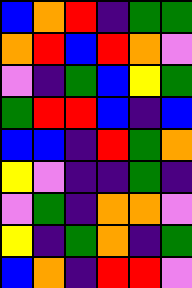[["blue", "orange", "red", "indigo", "green", "green"], ["orange", "red", "blue", "red", "orange", "violet"], ["violet", "indigo", "green", "blue", "yellow", "green"], ["green", "red", "red", "blue", "indigo", "blue"], ["blue", "blue", "indigo", "red", "green", "orange"], ["yellow", "violet", "indigo", "indigo", "green", "indigo"], ["violet", "green", "indigo", "orange", "orange", "violet"], ["yellow", "indigo", "green", "orange", "indigo", "green"], ["blue", "orange", "indigo", "red", "red", "violet"]]